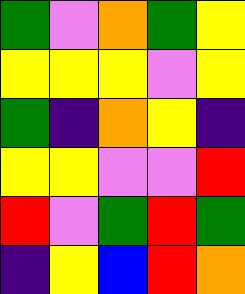[["green", "violet", "orange", "green", "yellow"], ["yellow", "yellow", "yellow", "violet", "yellow"], ["green", "indigo", "orange", "yellow", "indigo"], ["yellow", "yellow", "violet", "violet", "red"], ["red", "violet", "green", "red", "green"], ["indigo", "yellow", "blue", "red", "orange"]]